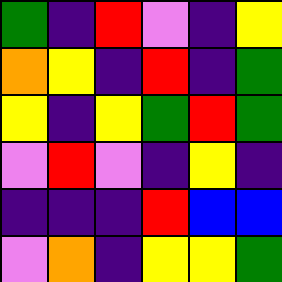[["green", "indigo", "red", "violet", "indigo", "yellow"], ["orange", "yellow", "indigo", "red", "indigo", "green"], ["yellow", "indigo", "yellow", "green", "red", "green"], ["violet", "red", "violet", "indigo", "yellow", "indigo"], ["indigo", "indigo", "indigo", "red", "blue", "blue"], ["violet", "orange", "indigo", "yellow", "yellow", "green"]]